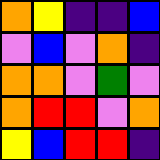[["orange", "yellow", "indigo", "indigo", "blue"], ["violet", "blue", "violet", "orange", "indigo"], ["orange", "orange", "violet", "green", "violet"], ["orange", "red", "red", "violet", "orange"], ["yellow", "blue", "red", "red", "indigo"]]